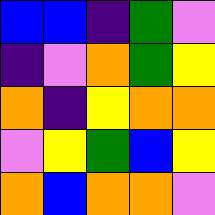[["blue", "blue", "indigo", "green", "violet"], ["indigo", "violet", "orange", "green", "yellow"], ["orange", "indigo", "yellow", "orange", "orange"], ["violet", "yellow", "green", "blue", "yellow"], ["orange", "blue", "orange", "orange", "violet"]]